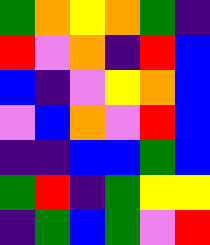[["green", "orange", "yellow", "orange", "green", "indigo"], ["red", "violet", "orange", "indigo", "red", "blue"], ["blue", "indigo", "violet", "yellow", "orange", "blue"], ["violet", "blue", "orange", "violet", "red", "blue"], ["indigo", "indigo", "blue", "blue", "green", "blue"], ["green", "red", "indigo", "green", "yellow", "yellow"], ["indigo", "green", "blue", "green", "violet", "red"]]